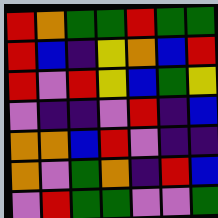[["red", "orange", "green", "green", "red", "green", "green"], ["red", "blue", "indigo", "yellow", "orange", "blue", "red"], ["red", "violet", "red", "yellow", "blue", "green", "yellow"], ["violet", "indigo", "indigo", "violet", "red", "indigo", "blue"], ["orange", "orange", "blue", "red", "violet", "indigo", "indigo"], ["orange", "violet", "green", "orange", "indigo", "red", "blue"], ["violet", "red", "green", "green", "violet", "violet", "green"]]